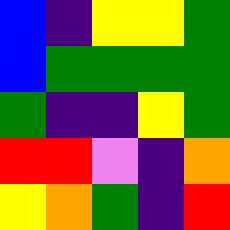[["blue", "indigo", "yellow", "yellow", "green"], ["blue", "green", "green", "green", "green"], ["green", "indigo", "indigo", "yellow", "green"], ["red", "red", "violet", "indigo", "orange"], ["yellow", "orange", "green", "indigo", "red"]]